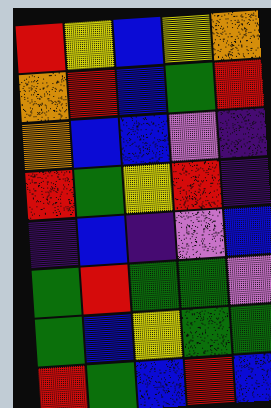[["red", "yellow", "blue", "yellow", "orange"], ["orange", "red", "blue", "green", "red"], ["orange", "blue", "blue", "violet", "indigo"], ["red", "green", "yellow", "red", "indigo"], ["indigo", "blue", "indigo", "violet", "blue"], ["green", "red", "green", "green", "violet"], ["green", "blue", "yellow", "green", "green"], ["red", "green", "blue", "red", "blue"]]